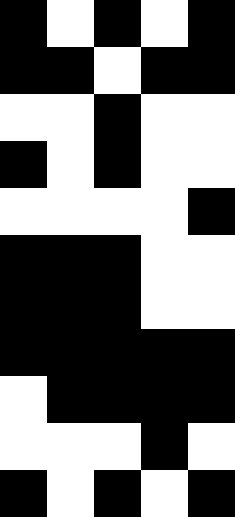[["black", "white", "black", "white", "black"], ["black", "black", "white", "black", "black"], ["white", "white", "black", "white", "white"], ["black", "white", "black", "white", "white"], ["white", "white", "white", "white", "black"], ["black", "black", "black", "white", "white"], ["black", "black", "black", "white", "white"], ["black", "black", "black", "black", "black"], ["white", "black", "black", "black", "black"], ["white", "white", "white", "black", "white"], ["black", "white", "black", "white", "black"]]